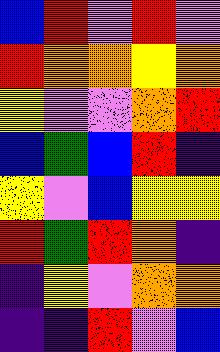[["blue", "red", "violet", "red", "violet"], ["red", "orange", "orange", "yellow", "orange"], ["yellow", "violet", "violet", "orange", "red"], ["blue", "green", "blue", "red", "indigo"], ["yellow", "violet", "blue", "yellow", "yellow"], ["red", "green", "red", "orange", "indigo"], ["indigo", "yellow", "violet", "orange", "orange"], ["indigo", "indigo", "red", "violet", "blue"]]